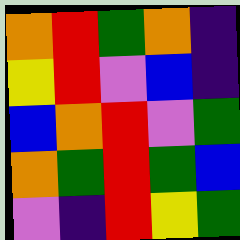[["orange", "red", "green", "orange", "indigo"], ["yellow", "red", "violet", "blue", "indigo"], ["blue", "orange", "red", "violet", "green"], ["orange", "green", "red", "green", "blue"], ["violet", "indigo", "red", "yellow", "green"]]